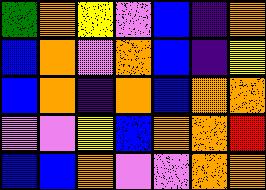[["green", "orange", "yellow", "violet", "blue", "indigo", "orange"], ["blue", "orange", "violet", "orange", "blue", "indigo", "yellow"], ["blue", "orange", "indigo", "orange", "blue", "orange", "orange"], ["violet", "violet", "yellow", "blue", "orange", "orange", "red"], ["blue", "blue", "orange", "violet", "violet", "orange", "orange"]]